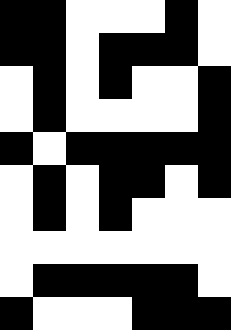[["black", "black", "white", "white", "white", "black", "white"], ["black", "black", "white", "black", "black", "black", "white"], ["white", "black", "white", "black", "white", "white", "black"], ["white", "black", "white", "white", "white", "white", "black"], ["black", "white", "black", "black", "black", "black", "black"], ["white", "black", "white", "black", "black", "white", "black"], ["white", "black", "white", "black", "white", "white", "white"], ["white", "white", "white", "white", "white", "white", "white"], ["white", "black", "black", "black", "black", "black", "white"], ["black", "white", "white", "white", "black", "black", "black"]]